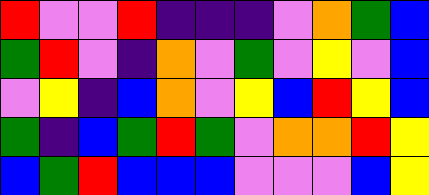[["red", "violet", "violet", "red", "indigo", "indigo", "indigo", "violet", "orange", "green", "blue"], ["green", "red", "violet", "indigo", "orange", "violet", "green", "violet", "yellow", "violet", "blue"], ["violet", "yellow", "indigo", "blue", "orange", "violet", "yellow", "blue", "red", "yellow", "blue"], ["green", "indigo", "blue", "green", "red", "green", "violet", "orange", "orange", "red", "yellow"], ["blue", "green", "red", "blue", "blue", "blue", "violet", "violet", "violet", "blue", "yellow"]]